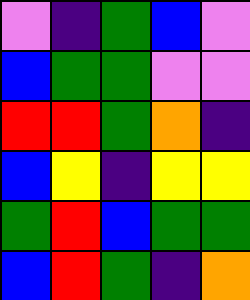[["violet", "indigo", "green", "blue", "violet"], ["blue", "green", "green", "violet", "violet"], ["red", "red", "green", "orange", "indigo"], ["blue", "yellow", "indigo", "yellow", "yellow"], ["green", "red", "blue", "green", "green"], ["blue", "red", "green", "indigo", "orange"]]